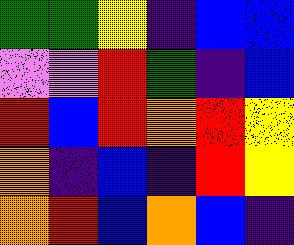[["green", "green", "yellow", "indigo", "blue", "blue"], ["violet", "violet", "red", "green", "indigo", "blue"], ["red", "blue", "red", "orange", "red", "yellow"], ["orange", "indigo", "blue", "indigo", "red", "yellow"], ["orange", "red", "blue", "orange", "blue", "indigo"]]